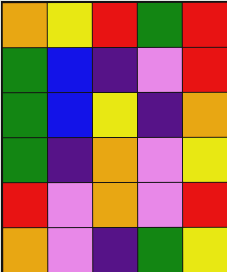[["orange", "yellow", "red", "green", "red"], ["green", "blue", "indigo", "violet", "red"], ["green", "blue", "yellow", "indigo", "orange"], ["green", "indigo", "orange", "violet", "yellow"], ["red", "violet", "orange", "violet", "red"], ["orange", "violet", "indigo", "green", "yellow"]]